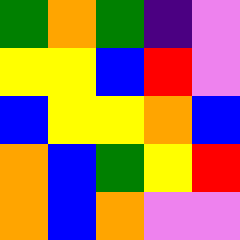[["green", "orange", "green", "indigo", "violet"], ["yellow", "yellow", "blue", "red", "violet"], ["blue", "yellow", "yellow", "orange", "blue"], ["orange", "blue", "green", "yellow", "red"], ["orange", "blue", "orange", "violet", "violet"]]